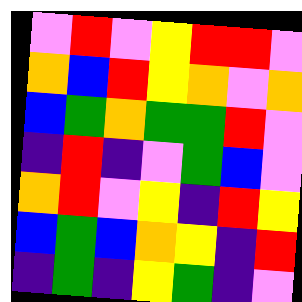[["violet", "red", "violet", "yellow", "red", "red", "violet"], ["orange", "blue", "red", "yellow", "orange", "violet", "orange"], ["blue", "green", "orange", "green", "green", "red", "violet"], ["indigo", "red", "indigo", "violet", "green", "blue", "violet"], ["orange", "red", "violet", "yellow", "indigo", "red", "yellow"], ["blue", "green", "blue", "orange", "yellow", "indigo", "red"], ["indigo", "green", "indigo", "yellow", "green", "indigo", "violet"]]